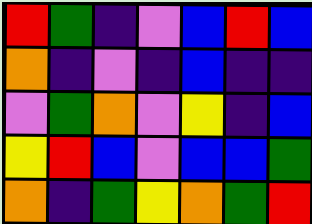[["red", "green", "indigo", "violet", "blue", "red", "blue"], ["orange", "indigo", "violet", "indigo", "blue", "indigo", "indigo"], ["violet", "green", "orange", "violet", "yellow", "indigo", "blue"], ["yellow", "red", "blue", "violet", "blue", "blue", "green"], ["orange", "indigo", "green", "yellow", "orange", "green", "red"]]